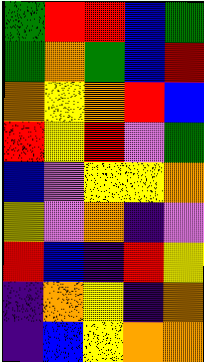[["green", "red", "red", "blue", "green"], ["green", "orange", "green", "blue", "red"], ["orange", "yellow", "orange", "red", "blue"], ["red", "yellow", "red", "violet", "green"], ["blue", "violet", "yellow", "yellow", "orange"], ["yellow", "violet", "orange", "indigo", "violet"], ["red", "blue", "indigo", "red", "yellow"], ["indigo", "orange", "yellow", "indigo", "orange"], ["indigo", "blue", "yellow", "orange", "orange"]]